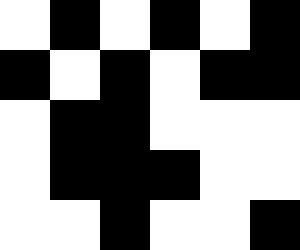[["white", "black", "white", "black", "white", "black"], ["black", "white", "black", "white", "black", "black"], ["white", "black", "black", "white", "white", "white"], ["white", "black", "black", "black", "white", "white"], ["white", "white", "black", "white", "white", "black"]]